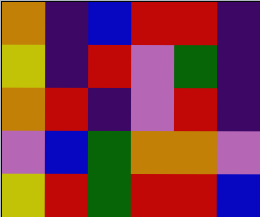[["orange", "indigo", "blue", "red", "red", "indigo"], ["yellow", "indigo", "red", "violet", "green", "indigo"], ["orange", "red", "indigo", "violet", "red", "indigo"], ["violet", "blue", "green", "orange", "orange", "violet"], ["yellow", "red", "green", "red", "red", "blue"]]